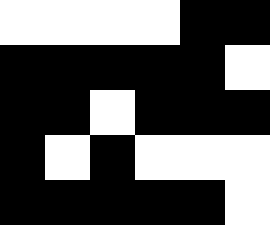[["white", "white", "white", "white", "black", "black"], ["black", "black", "black", "black", "black", "white"], ["black", "black", "white", "black", "black", "black"], ["black", "white", "black", "white", "white", "white"], ["black", "black", "black", "black", "black", "white"]]